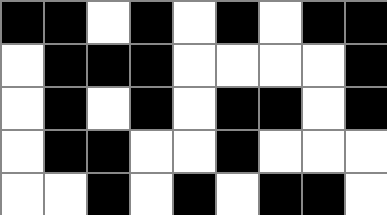[["black", "black", "white", "black", "white", "black", "white", "black", "black"], ["white", "black", "black", "black", "white", "white", "white", "white", "black"], ["white", "black", "white", "black", "white", "black", "black", "white", "black"], ["white", "black", "black", "white", "white", "black", "white", "white", "white"], ["white", "white", "black", "white", "black", "white", "black", "black", "white"]]